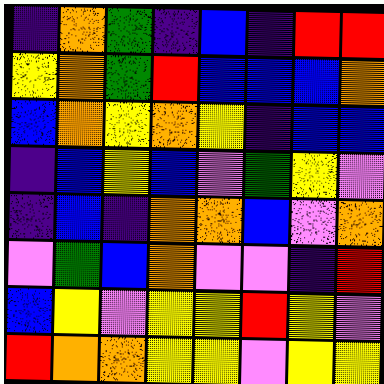[["indigo", "orange", "green", "indigo", "blue", "indigo", "red", "red"], ["yellow", "orange", "green", "red", "blue", "blue", "blue", "orange"], ["blue", "orange", "yellow", "orange", "yellow", "indigo", "blue", "blue"], ["indigo", "blue", "yellow", "blue", "violet", "green", "yellow", "violet"], ["indigo", "blue", "indigo", "orange", "orange", "blue", "violet", "orange"], ["violet", "green", "blue", "orange", "violet", "violet", "indigo", "red"], ["blue", "yellow", "violet", "yellow", "yellow", "red", "yellow", "violet"], ["red", "orange", "orange", "yellow", "yellow", "violet", "yellow", "yellow"]]